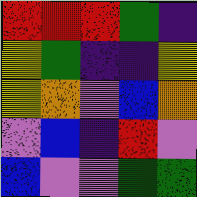[["red", "red", "red", "green", "indigo"], ["yellow", "green", "indigo", "indigo", "yellow"], ["yellow", "orange", "violet", "blue", "orange"], ["violet", "blue", "indigo", "red", "violet"], ["blue", "violet", "violet", "green", "green"]]